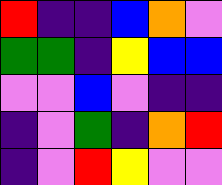[["red", "indigo", "indigo", "blue", "orange", "violet"], ["green", "green", "indigo", "yellow", "blue", "blue"], ["violet", "violet", "blue", "violet", "indigo", "indigo"], ["indigo", "violet", "green", "indigo", "orange", "red"], ["indigo", "violet", "red", "yellow", "violet", "violet"]]